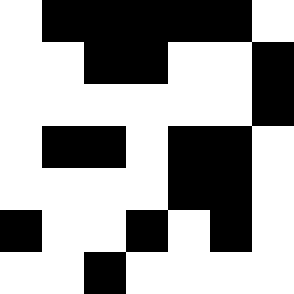[["white", "black", "black", "black", "black", "black", "white"], ["white", "white", "black", "black", "white", "white", "black"], ["white", "white", "white", "white", "white", "white", "black"], ["white", "black", "black", "white", "black", "black", "white"], ["white", "white", "white", "white", "black", "black", "white"], ["black", "white", "white", "black", "white", "black", "white"], ["white", "white", "black", "white", "white", "white", "white"]]